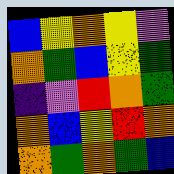[["blue", "yellow", "orange", "yellow", "violet"], ["orange", "green", "blue", "yellow", "green"], ["indigo", "violet", "red", "orange", "green"], ["orange", "blue", "yellow", "red", "orange"], ["orange", "green", "orange", "green", "blue"]]